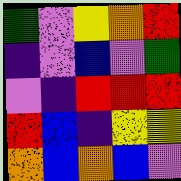[["green", "violet", "yellow", "orange", "red"], ["indigo", "violet", "blue", "violet", "green"], ["violet", "indigo", "red", "red", "red"], ["red", "blue", "indigo", "yellow", "yellow"], ["orange", "blue", "orange", "blue", "violet"]]